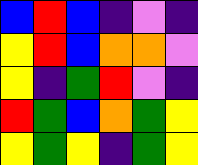[["blue", "red", "blue", "indigo", "violet", "indigo"], ["yellow", "red", "blue", "orange", "orange", "violet"], ["yellow", "indigo", "green", "red", "violet", "indigo"], ["red", "green", "blue", "orange", "green", "yellow"], ["yellow", "green", "yellow", "indigo", "green", "yellow"]]